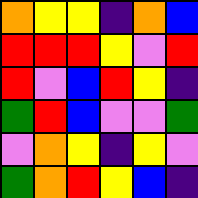[["orange", "yellow", "yellow", "indigo", "orange", "blue"], ["red", "red", "red", "yellow", "violet", "red"], ["red", "violet", "blue", "red", "yellow", "indigo"], ["green", "red", "blue", "violet", "violet", "green"], ["violet", "orange", "yellow", "indigo", "yellow", "violet"], ["green", "orange", "red", "yellow", "blue", "indigo"]]